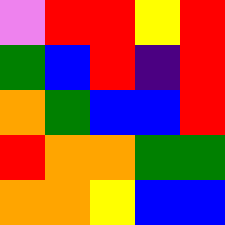[["violet", "red", "red", "yellow", "red"], ["green", "blue", "red", "indigo", "red"], ["orange", "green", "blue", "blue", "red"], ["red", "orange", "orange", "green", "green"], ["orange", "orange", "yellow", "blue", "blue"]]